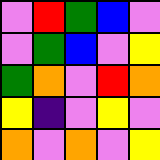[["violet", "red", "green", "blue", "violet"], ["violet", "green", "blue", "violet", "yellow"], ["green", "orange", "violet", "red", "orange"], ["yellow", "indigo", "violet", "yellow", "violet"], ["orange", "violet", "orange", "violet", "yellow"]]